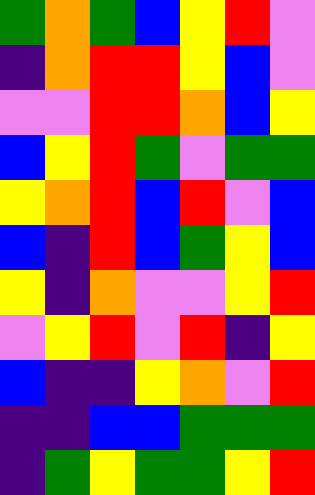[["green", "orange", "green", "blue", "yellow", "red", "violet"], ["indigo", "orange", "red", "red", "yellow", "blue", "violet"], ["violet", "violet", "red", "red", "orange", "blue", "yellow"], ["blue", "yellow", "red", "green", "violet", "green", "green"], ["yellow", "orange", "red", "blue", "red", "violet", "blue"], ["blue", "indigo", "red", "blue", "green", "yellow", "blue"], ["yellow", "indigo", "orange", "violet", "violet", "yellow", "red"], ["violet", "yellow", "red", "violet", "red", "indigo", "yellow"], ["blue", "indigo", "indigo", "yellow", "orange", "violet", "red"], ["indigo", "indigo", "blue", "blue", "green", "green", "green"], ["indigo", "green", "yellow", "green", "green", "yellow", "red"]]